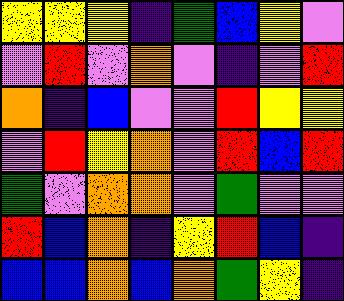[["yellow", "yellow", "yellow", "indigo", "green", "blue", "yellow", "violet"], ["violet", "red", "violet", "orange", "violet", "indigo", "violet", "red"], ["orange", "indigo", "blue", "violet", "violet", "red", "yellow", "yellow"], ["violet", "red", "yellow", "orange", "violet", "red", "blue", "red"], ["green", "violet", "orange", "orange", "violet", "green", "violet", "violet"], ["red", "blue", "orange", "indigo", "yellow", "red", "blue", "indigo"], ["blue", "blue", "orange", "blue", "orange", "green", "yellow", "indigo"]]